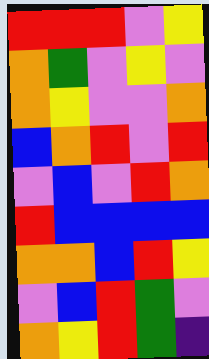[["red", "red", "red", "violet", "yellow"], ["orange", "green", "violet", "yellow", "violet"], ["orange", "yellow", "violet", "violet", "orange"], ["blue", "orange", "red", "violet", "red"], ["violet", "blue", "violet", "red", "orange"], ["red", "blue", "blue", "blue", "blue"], ["orange", "orange", "blue", "red", "yellow"], ["violet", "blue", "red", "green", "violet"], ["orange", "yellow", "red", "green", "indigo"]]